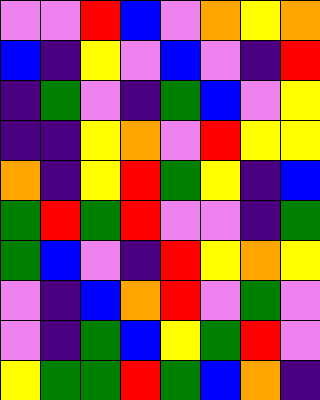[["violet", "violet", "red", "blue", "violet", "orange", "yellow", "orange"], ["blue", "indigo", "yellow", "violet", "blue", "violet", "indigo", "red"], ["indigo", "green", "violet", "indigo", "green", "blue", "violet", "yellow"], ["indigo", "indigo", "yellow", "orange", "violet", "red", "yellow", "yellow"], ["orange", "indigo", "yellow", "red", "green", "yellow", "indigo", "blue"], ["green", "red", "green", "red", "violet", "violet", "indigo", "green"], ["green", "blue", "violet", "indigo", "red", "yellow", "orange", "yellow"], ["violet", "indigo", "blue", "orange", "red", "violet", "green", "violet"], ["violet", "indigo", "green", "blue", "yellow", "green", "red", "violet"], ["yellow", "green", "green", "red", "green", "blue", "orange", "indigo"]]